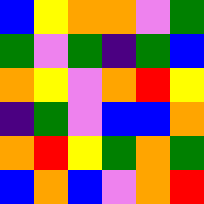[["blue", "yellow", "orange", "orange", "violet", "green"], ["green", "violet", "green", "indigo", "green", "blue"], ["orange", "yellow", "violet", "orange", "red", "yellow"], ["indigo", "green", "violet", "blue", "blue", "orange"], ["orange", "red", "yellow", "green", "orange", "green"], ["blue", "orange", "blue", "violet", "orange", "red"]]